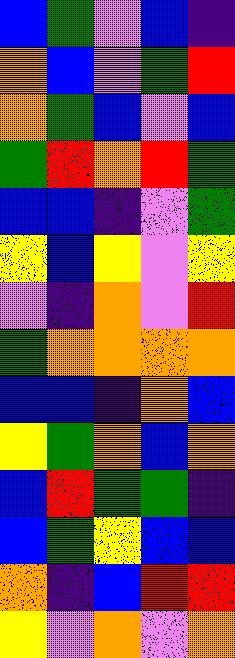[["blue", "green", "violet", "blue", "indigo"], ["orange", "blue", "violet", "green", "red"], ["orange", "green", "blue", "violet", "blue"], ["green", "red", "orange", "red", "green"], ["blue", "blue", "indigo", "violet", "green"], ["yellow", "blue", "yellow", "violet", "yellow"], ["violet", "indigo", "orange", "violet", "red"], ["green", "orange", "orange", "orange", "orange"], ["blue", "blue", "indigo", "orange", "blue"], ["yellow", "green", "orange", "blue", "orange"], ["blue", "red", "green", "green", "indigo"], ["blue", "green", "yellow", "blue", "blue"], ["orange", "indigo", "blue", "red", "red"], ["yellow", "violet", "orange", "violet", "orange"]]